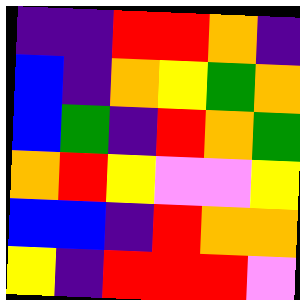[["indigo", "indigo", "red", "red", "orange", "indigo"], ["blue", "indigo", "orange", "yellow", "green", "orange"], ["blue", "green", "indigo", "red", "orange", "green"], ["orange", "red", "yellow", "violet", "violet", "yellow"], ["blue", "blue", "indigo", "red", "orange", "orange"], ["yellow", "indigo", "red", "red", "red", "violet"]]